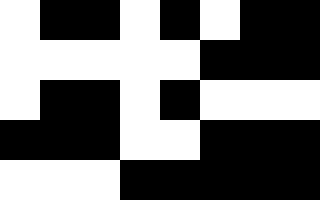[["white", "black", "black", "white", "black", "white", "black", "black"], ["white", "white", "white", "white", "white", "black", "black", "black"], ["white", "black", "black", "white", "black", "white", "white", "white"], ["black", "black", "black", "white", "white", "black", "black", "black"], ["white", "white", "white", "black", "black", "black", "black", "black"]]